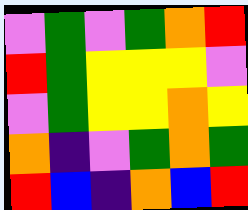[["violet", "green", "violet", "green", "orange", "red"], ["red", "green", "yellow", "yellow", "yellow", "violet"], ["violet", "green", "yellow", "yellow", "orange", "yellow"], ["orange", "indigo", "violet", "green", "orange", "green"], ["red", "blue", "indigo", "orange", "blue", "red"]]